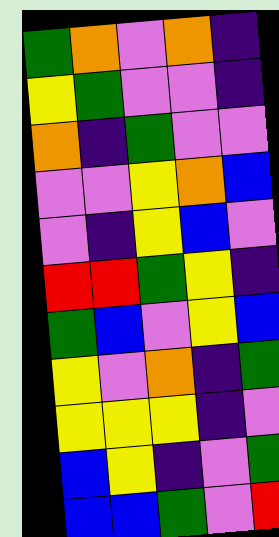[["green", "orange", "violet", "orange", "indigo"], ["yellow", "green", "violet", "violet", "indigo"], ["orange", "indigo", "green", "violet", "violet"], ["violet", "violet", "yellow", "orange", "blue"], ["violet", "indigo", "yellow", "blue", "violet"], ["red", "red", "green", "yellow", "indigo"], ["green", "blue", "violet", "yellow", "blue"], ["yellow", "violet", "orange", "indigo", "green"], ["yellow", "yellow", "yellow", "indigo", "violet"], ["blue", "yellow", "indigo", "violet", "green"], ["blue", "blue", "green", "violet", "red"]]